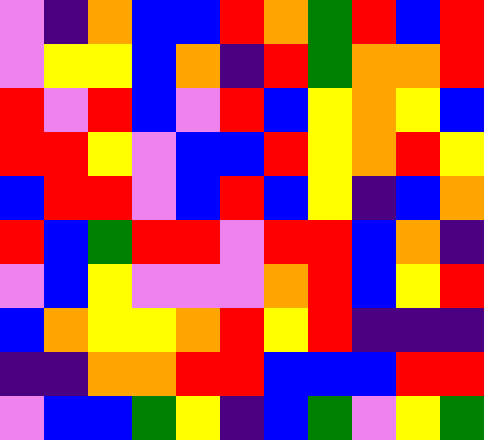[["violet", "indigo", "orange", "blue", "blue", "red", "orange", "green", "red", "blue", "red"], ["violet", "yellow", "yellow", "blue", "orange", "indigo", "red", "green", "orange", "orange", "red"], ["red", "violet", "red", "blue", "violet", "red", "blue", "yellow", "orange", "yellow", "blue"], ["red", "red", "yellow", "violet", "blue", "blue", "red", "yellow", "orange", "red", "yellow"], ["blue", "red", "red", "violet", "blue", "red", "blue", "yellow", "indigo", "blue", "orange"], ["red", "blue", "green", "red", "red", "violet", "red", "red", "blue", "orange", "indigo"], ["violet", "blue", "yellow", "violet", "violet", "violet", "orange", "red", "blue", "yellow", "red"], ["blue", "orange", "yellow", "yellow", "orange", "red", "yellow", "red", "indigo", "indigo", "indigo"], ["indigo", "indigo", "orange", "orange", "red", "red", "blue", "blue", "blue", "red", "red"], ["violet", "blue", "blue", "green", "yellow", "indigo", "blue", "green", "violet", "yellow", "green"]]